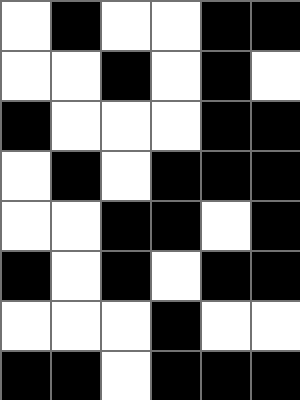[["white", "black", "white", "white", "black", "black"], ["white", "white", "black", "white", "black", "white"], ["black", "white", "white", "white", "black", "black"], ["white", "black", "white", "black", "black", "black"], ["white", "white", "black", "black", "white", "black"], ["black", "white", "black", "white", "black", "black"], ["white", "white", "white", "black", "white", "white"], ["black", "black", "white", "black", "black", "black"]]